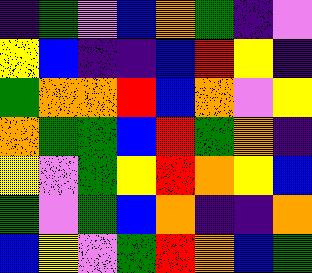[["indigo", "green", "violet", "blue", "orange", "green", "indigo", "violet"], ["yellow", "blue", "indigo", "indigo", "blue", "red", "yellow", "indigo"], ["green", "orange", "orange", "red", "blue", "orange", "violet", "yellow"], ["orange", "green", "green", "blue", "red", "green", "orange", "indigo"], ["yellow", "violet", "green", "yellow", "red", "orange", "yellow", "blue"], ["green", "violet", "green", "blue", "orange", "indigo", "indigo", "orange"], ["blue", "yellow", "violet", "green", "red", "orange", "blue", "green"]]